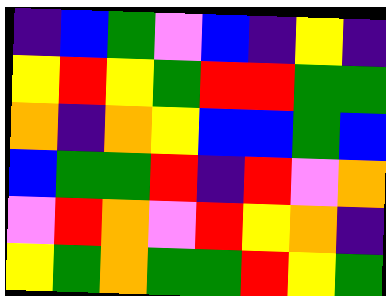[["indigo", "blue", "green", "violet", "blue", "indigo", "yellow", "indigo"], ["yellow", "red", "yellow", "green", "red", "red", "green", "green"], ["orange", "indigo", "orange", "yellow", "blue", "blue", "green", "blue"], ["blue", "green", "green", "red", "indigo", "red", "violet", "orange"], ["violet", "red", "orange", "violet", "red", "yellow", "orange", "indigo"], ["yellow", "green", "orange", "green", "green", "red", "yellow", "green"]]